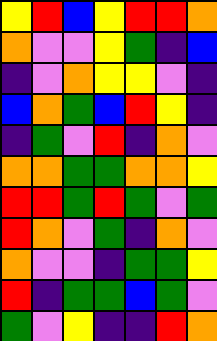[["yellow", "red", "blue", "yellow", "red", "red", "orange"], ["orange", "violet", "violet", "yellow", "green", "indigo", "blue"], ["indigo", "violet", "orange", "yellow", "yellow", "violet", "indigo"], ["blue", "orange", "green", "blue", "red", "yellow", "indigo"], ["indigo", "green", "violet", "red", "indigo", "orange", "violet"], ["orange", "orange", "green", "green", "orange", "orange", "yellow"], ["red", "red", "green", "red", "green", "violet", "green"], ["red", "orange", "violet", "green", "indigo", "orange", "violet"], ["orange", "violet", "violet", "indigo", "green", "green", "yellow"], ["red", "indigo", "green", "green", "blue", "green", "violet"], ["green", "violet", "yellow", "indigo", "indigo", "red", "orange"]]